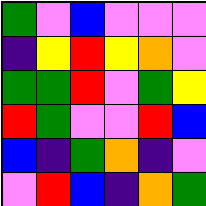[["green", "violet", "blue", "violet", "violet", "violet"], ["indigo", "yellow", "red", "yellow", "orange", "violet"], ["green", "green", "red", "violet", "green", "yellow"], ["red", "green", "violet", "violet", "red", "blue"], ["blue", "indigo", "green", "orange", "indigo", "violet"], ["violet", "red", "blue", "indigo", "orange", "green"]]